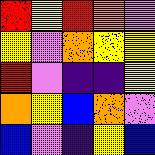[["red", "yellow", "red", "orange", "violet"], ["yellow", "violet", "orange", "yellow", "yellow"], ["red", "violet", "indigo", "indigo", "yellow"], ["orange", "yellow", "blue", "orange", "violet"], ["blue", "violet", "indigo", "yellow", "blue"]]